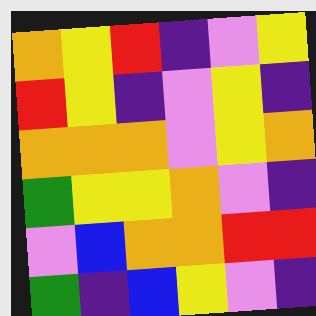[["orange", "yellow", "red", "indigo", "violet", "yellow"], ["red", "yellow", "indigo", "violet", "yellow", "indigo"], ["orange", "orange", "orange", "violet", "yellow", "orange"], ["green", "yellow", "yellow", "orange", "violet", "indigo"], ["violet", "blue", "orange", "orange", "red", "red"], ["green", "indigo", "blue", "yellow", "violet", "indigo"]]